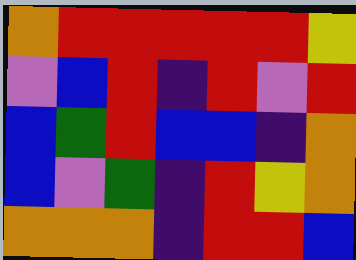[["orange", "red", "red", "red", "red", "red", "yellow"], ["violet", "blue", "red", "indigo", "red", "violet", "red"], ["blue", "green", "red", "blue", "blue", "indigo", "orange"], ["blue", "violet", "green", "indigo", "red", "yellow", "orange"], ["orange", "orange", "orange", "indigo", "red", "red", "blue"]]